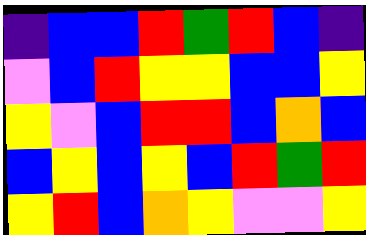[["indigo", "blue", "blue", "red", "green", "red", "blue", "indigo"], ["violet", "blue", "red", "yellow", "yellow", "blue", "blue", "yellow"], ["yellow", "violet", "blue", "red", "red", "blue", "orange", "blue"], ["blue", "yellow", "blue", "yellow", "blue", "red", "green", "red"], ["yellow", "red", "blue", "orange", "yellow", "violet", "violet", "yellow"]]